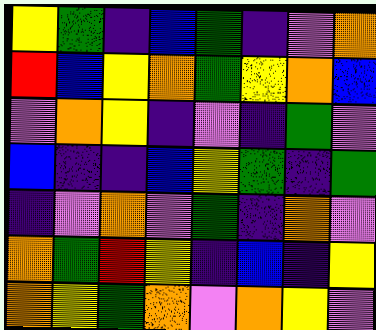[["yellow", "green", "indigo", "blue", "green", "indigo", "violet", "orange"], ["red", "blue", "yellow", "orange", "green", "yellow", "orange", "blue"], ["violet", "orange", "yellow", "indigo", "violet", "indigo", "green", "violet"], ["blue", "indigo", "indigo", "blue", "yellow", "green", "indigo", "green"], ["indigo", "violet", "orange", "violet", "green", "indigo", "orange", "violet"], ["orange", "green", "red", "yellow", "indigo", "blue", "indigo", "yellow"], ["orange", "yellow", "green", "orange", "violet", "orange", "yellow", "violet"]]